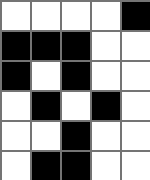[["white", "white", "white", "white", "black"], ["black", "black", "black", "white", "white"], ["black", "white", "black", "white", "white"], ["white", "black", "white", "black", "white"], ["white", "white", "black", "white", "white"], ["white", "black", "black", "white", "white"]]